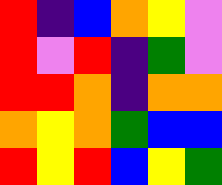[["red", "indigo", "blue", "orange", "yellow", "violet"], ["red", "violet", "red", "indigo", "green", "violet"], ["red", "red", "orange", "indigo", "orange", "orange"], ["orange", "yellow", "orange", "green", "blue", "blue"], ["red", "yellow", "red", "blue", "yellow", "green"]]